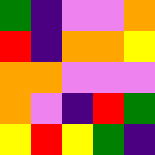[["green", "indigo", "violet", "violet", "orange"], ["red", "indigo", "orange", "orange", "yellow"], ["orange", "orange", "violet", "violet", "violet"], ["orange", "violet", "indigo", "red", "green"], ["yellow", "red", "yellow", "green", "indigo"]]